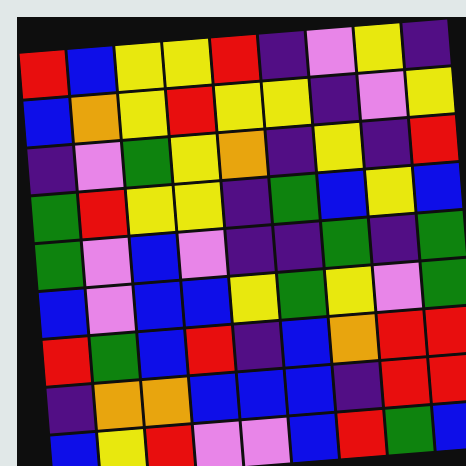[["red", "blue", "yellow", "yellow", "red", "indigo", "violet", "yellow", "indigo"], ["blue", "orange", "yellow", "red", "yellow", "yellow", "indigo", "violet", "yellow"], ["indigo", "violet", "green", "yellow", "orange", "indigo", "yellow", "indigo", "red"], ["green", "red", "yellow", "yellow", "indigo", "green", "blue", "yellow", "blue"], ["green", "violet", "blue", "violet", "indigo", "indigo", "green", "indigo", "green"], ["blue", "violet", "blue", "blue", "yellow", "green", "yellow", "violet", "green"], ["red", "green", "blue", "red", "indigo", "blue", "orange", "red", "red"], ["indigo", "orange", "orange", "blue", "blue", "blue", "indigo", "red", "red"], ["blue", "yellow", "red", "violet", "violet", "blue", "red", "green", "blue"]]